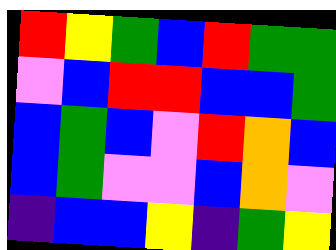[["red", "yellow", "green", "blue", "red", "green", "green"], ["violet", "blue", "red", "red", "blue", "blue", "green"], ["blue", "green", "blue", "violet", "red", "orange", "blue"], ["blue", "green", "violet", "violet", "blue", "orange", "violet"], ["indigo", "blue", "blue", "yellow", "indigo", "green", "yellow"]]